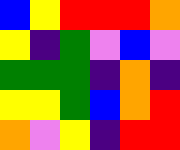[["blue", "yellow", "red", "red", "red", "orange"], ["yellow", "indigo", "green", "violet", "blue", "violet"], ["green", "green", "green", "indigo", "orange", "indigo"], ["yellow", "yellow", "green", "blue", "orange", "red"], ["orange", "violet", "yellow", "indigo", "red", "red"]]